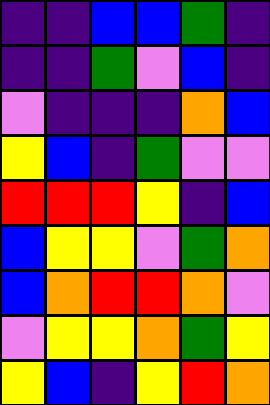[["indigo", "indigo", "blue", "blue", "green", "indigo"], ["indigo", "indigo", "green", "violet", "blue", "indigo"], ["violet", "indigo", "indigo", "indigo", "orange", "blue"], ["yellow", "blue", "indigo", "green", "violet", "violet"], ["red", "red", "red", "yellow", "indigo", "blue"], ["blue", "yellow", "yellow", "violet", "green", "orange"], ["blue", "orange", "red", "red", "orange", "violet"], ["violet", "yellow", "yellow", "orange", "green", "yellow"], ["yellow", "blue", "indigo", "yellow", "red", "orange"]]